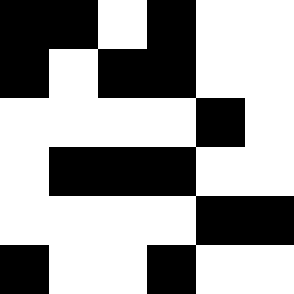[["black", "black", "white", "black", "white", "white"], ["black", "white", "black", "black", "white", "white"], ["white", "white", "white", "white", "black", "white"], ["white", "black", "black", "black", "white", "white"], ["white", "white", "white", "white", "black", "black"], ["black", "white", "white", "black", "white", "white"]]